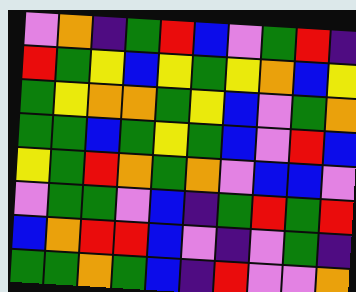[["violet", "orange", "indigo", "green", "red", "blue", "violet", "green", "red", "indigo"], ["red", "green", "yellow", "blue", "yellow", "green", "yellow", "orange", "blue", "yellow"], ["green", "yellow", "orange", "orange", "green", "yellow", "blue", "violet", "green", "orange"], ["green", "green", "blue", "green", "yellow", "green", "blue", "violet", "red", "blue"], ["yellow", "green", "red", "orange", "green", "orange", "violet", "blue", "blue", "violet"], ["violet", "green", "green", "violet", "blue", "indigo", "green", "red", "green", "red"], ["blue", "orange", "red", "red", "blue", "violet", "indigo", "violet", "green", "indigo"], ["green", "green", "orange", "green", "blue", "indigo", "red", "violet", "violet", "orange"]]